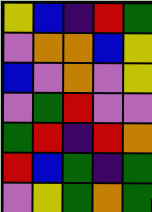[["yellow", "blue", "indigo", "red", "green"], ["violet", "orange", "orange", "blue", "yellow"], ["blue", "violet", "orange", "violet", "yellow"], ["violet", "green", "red", "violet", "violet"], ["green", "red", "indigo", "red", "orange"], ["red", "blue", "green", "indigo", "green"], ["violet", "yellow", "green", "orange", "green"]]